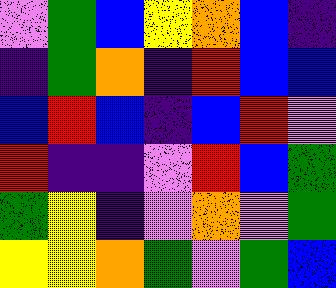[["violet", "green", "blue", "yellow", "orange", "blue", "indigo"], ["indigo", "green", "orange", "indigo", "red", "blue", "blue"], ["blue", "red", "blue", "indigo", "blue", "red", "violet"], ["red", "indigo", "indigo", "violet", "red", "blue", "green"], ["green", "yellow", "indigo", "violet", "orange", "violet", "green"], ["yellow", "yellow", "orange", "green", "violet", "green", "blue"]]